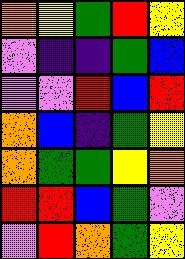[["orange", "yellow", "green", "red", "yellow"], ["violet", "indigo", "indigo", "green", "blue"], ["violet", "violet", "red", "blue", "red"], ["orange", "blue", "indigo", "green", "yellow"], ["orange", "green", "green", "yellow", "orange"], ["red", "red", "blue", "green", "violet"], ["violet", "red", "orange", "green", "yellow"]]